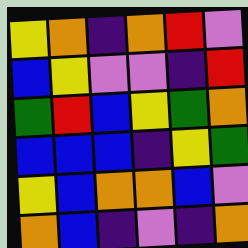[["yellow", "orange", "indigo", "orange", "red", "violet"], ["blue", "yellow", "violet", "violet", "indigo", "red"], ["green", "red", "blue", "yellow", "green", "orange"], ["blue", "blue", "blue", "indigo", "yellow", "green"], ["yellow", "blue", "orange", "orange", "blue", "violet"], ["orange", "blue", "indigo", "violet", "indigo", "orange"]]